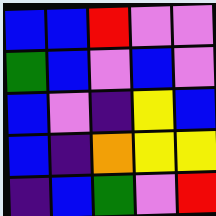[["blue", "blue", "red", "violet", "violet"], ["green", "blue", "violet", "blue", "violet"], ["blue", "violet", "indigo", "yellow", "blue"], ["blue", "indigo", "orange", "yellow", "yellow"], ["indigo", "blue", "green", "violet", "red"]]